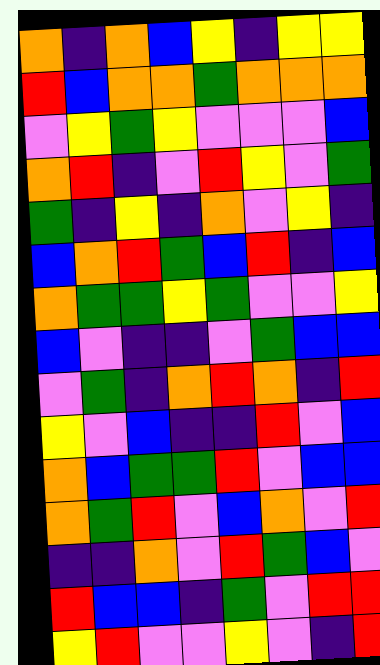[["orange", "indigo", "orange", "blue", "yellow", "indigo", "yellow", "yellow"], ["red", "blue", "orange", "orange", "green", "orange", "orange", "orange"], ["violet", "yellow", "green", "yellow", "violet", "violet", "violet", "blue"], ["orange", "red", "indigo", "violet", "red", "yellow", "violet", "green"], ["green", "indigo", "yellow", "indigo", "orange", "violet", "yellow", "indigo"], ["blue", "orange", "red", "green", "blue", "red", "indigo", "blue"], ["orange", "green", "green", "yellow", "green", "violet", "violet", "yellow"], ["blue", "violet", "indigo", "indigo", "violet", "green", "blue", "blue"], ["violet", "green", "indigo", "orange", "red", "orange", "indigo", "red"], ["yellow", "violet", "blue", "indigo", "indigo", "red", "violet", "blue"], ["orange", "blue", "green", "green", "red", "violet", "blue", "blue"], ["orange", "green", "red", "violet", "blue", "orange", "violet", "red"], ["indigo", "indigo", "orange", "violet", "red", "green", "blue", "violet"], ["red", "blue", "blue", "indigo", "green", "violet", "red", "red"], ["yellow", "red", "violet", "violet", "yellow", "violet", "indigo", "red"]]